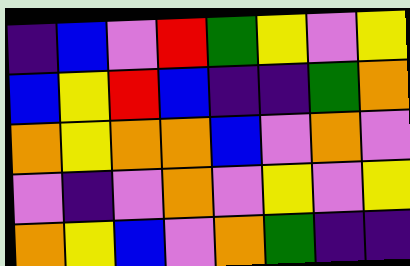[["indigo", "blue", "violet", "red", "green", "yellow", "violet", "yellow"], ["blue", "yellow", "red", "blue", "indigo", "indigo", "green", "orange"], ["orange", "yellow", "orange", "orange", "blue", "violet", "orange", "violet"], ["violet", "indigo", "violet", "orange", "violet", "yellow", "violet", "yellow"], ["orange", "yellow", "blue", "violet", "orange", "green", "indigo", "indigo"]]